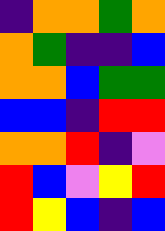[["indigo", "orange", "orange", "green", "orange"], ["orange", "green", "indigo", "indigo", "blue"], ["orange", "orange", "blue", "green", "green"], ["blue", "blue", "indigo", "red", "red"], ["orange", "orange", "red", "indigo", "violet"], ["red", "blue", "violet", "yellow", "red"], ["red", "yellow", "blue", "indigo", "blue"]]